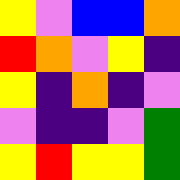[["yellow", "violet", "blue", "blue", "orange"], ["red", "orange", "violet", "yellow", "indigo"], ["yellow", "indigo", "orange", "indigo", "violet"], ["violet", "indigo", "indigo", "violet", "green"], ["yellow", "red", "yellow", "yellow", "green"]]